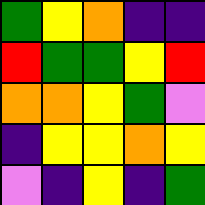[["green", "yellow", "orange", "indigo", "indigo"], ["red", "green", "green", "yellow", "red"], ["orange", "orange", "yellow", "green", "violet"], ["indigo", "yellow", "yellow", "orange", "yellow"], ["violet", "indigo", "yellow", "indigo", "green"]]